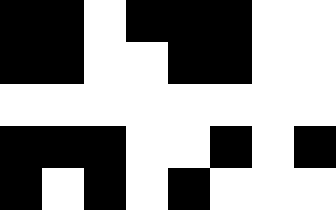[["black", "black", "white", "black", "black", "black", "white", "white"], ["black", "black", "white", "white", "black", "black", "white", "white"], ["white", "white", "white", "white", "white", "white", "white", "white"], ["black", "black", "black", "white", "white", "black", "white", "black"], ["black", "white", "black", "white", "black", "white", "white", "white"]]